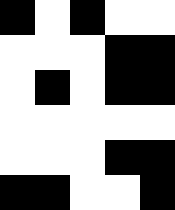[["black", "white", "black", "white", "white"], ["white", "white", "white", "black", "black"], ["white", "black", "white", "black", "black"], ["white", "white", "white", "white", "white"], ["white", "white", "white", "black", "black"], ["black", "black", "white", "white", "black"]]